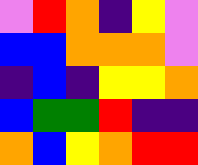[["violet", "red", "orange", "indigo", "yellow", "violet"], ["blue", "blue", "orange", "orange", "orange", "violet"], ["indigo", "blue", "indigo", "yellow", "yellow", "orange"], ["blue", "green", "green", "red", "indigo", "indigo"], ["orange", "blue", "yellow", "orange", "red", "red"]]